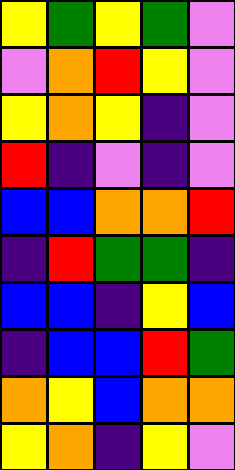[["yellow", "green", "yellow", "green", "violet"], ["violet", "orange", "red", "yellow", "violet"], ["yellow", "orange", "yellow", "indigo", "violet"], ["red", "indigo", "violet", "indigo", "violet"], ["blue", "blue", "orange", "orange", "red"], ["indigo", "red", "green", "green", "indigo"], ["blue", "blue", "indigo", "yellow", "blue"], ["indigo", "blue", "blue", "red", "green"], ["orange", "yellow", "blue", "orange", "orange"], ["yellow", "orange", "indigo", "yellow", "violet"]]